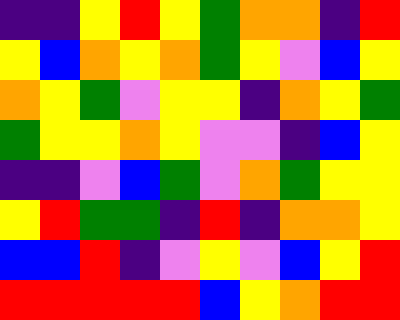[["indigo", "indigo", "yellow", "red", "yellow", "green", "orange", "orange", "indigo", "red"], ["yellow", "blue", "orange", "yellow", "orange", "green", "yellow", "violet", "blue", "yellow"], ["orange", "yellow", "green", "violet", "yellow", "yellow", "indigo", "orange", "yellow", "green"], ["green", "yellow", "yellow", "orange", "yellow", "violet", "violet", "indigo", "blue", "yellow"], ["indigo", "indigo", "violet", "blue", "green", "violet", "orange", "green", "yellow", "yellow"], ["yellow", "red", "green", "green", "indigo", "red", "indigo", "orange", "orange", "yellow"], ["blue", "blue", "red", "indigo", "violet", "yellow", "violet", "blue", "yellow", "red"], ["red", "red", "red", "red", "red", "blue", "yellow", "orange", "red", "red"]]